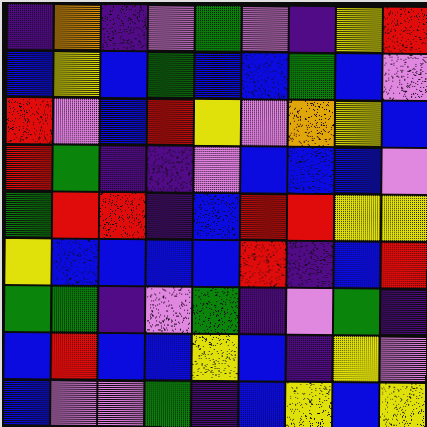[["indigo", "orange", "indigo", "violet", "green", "violet", "indigo", "yellow", "red"], ["blue", "yellow", "blue", "green", "blue", "blue", "green", "blue", "violet"], ["red", "violet", "blue", "red", "yellow", "violet", "orange", "yellow", "blue"], ["red", "green", "indigo", "indigo", "violet", "blue", "blue", "blue", "violet"], ["green", "red", "red", "indigo", "blue", "red", "red", "yellow", "yellow"], ["yellow", "blue", "blue", "blue", "blue", "red", "indigo", "blue", "red"], ["green", "green", "indigo", "violet", "green", "indigo", "violet", "green", "indigo"], ["blue", "red", "blue", "blue", "yellow", "blue", "indigo", "yellow", "violet"], ["blue", "violet", "violet", "green", "indigo", "blue", "yellow", "blue", "yellow"]]